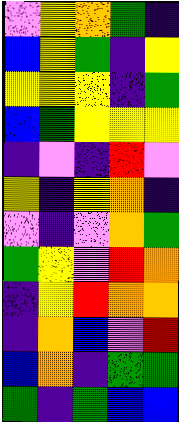[["violet", "yellow", "orange", "green", "indigo"], ["blue", "yellow", "green", "indigo", "yellow"], ["yellow", "yellow", "yellow", "indigo", "green"], ["blue", "green", "yellow", "yellow", "yellow"], ["indigo", "violet", "indigo", "red", "violet"], ["yellow", "indigo", "yellow", "orange", "indigo"], ["violet", "indigo", "violet", "orange", "green"], ["green", "yellow", "violet", "red", "orange"], ["indigo", "yellow", "red", "orange", "orange"], ["indigo", "orange", "blue", "violet", "red"], ["blue", "orange", "indigo", "green", "green"], ["green", "indigo", "green", "blue", "blue"]]